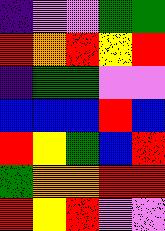[["indigo", "violet", "violet", "green", "green"], ["red", "orange", "red", "yellow", "red"], ["indigo", "green", "green", "violet", "violet"], ["blue", "blue", "blue", "red", "blue"], ["red", "yellow", "green", "blue", "red"], ["green", "orange", "orange", "red", "red"], ["red", "yellow", "red", "violet", "violet"]]